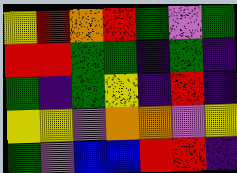[["yellow", "red", "orange", "red", "green", "violet", "green"], ["red", "red", "green", "green", "indigo", "green", "indigo"], ["green", "indigo", "green", "yellow", "indigo", "red", "indigo"], ["yellow", "yellow", "violet", "orange", "orange", "violet", "yellow"], ["green", "violet", "blue", "blue", "red", "red", "indigo"]]